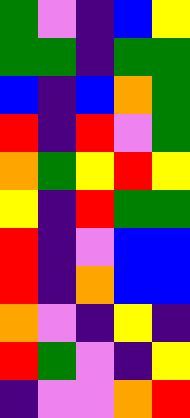[["green", "violet", "indigo", "blue", "yellow"], ["green", "green", "indigo", "green", "green"], ["blue", "indigo", "blue", "orange", "green"], ["red", "indigo", "red", "violet", "green"], ["orange", "green", "yellow", "red", "yellow"], ["yellow", "indigo", "red", "green", "green"], ["red", "indigo", "violet", "blue", "blue"], ["red", "indigo", "orange", "blue", "blue"], ["orange", "violet", "indigo", "yellow", "indigo"], ["red", "green", "violet", "indigo", "yellow"], ["indigo", "violet", "violet", "orange", "red"]]